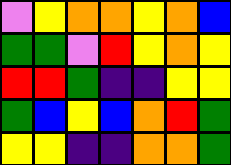[["violet", "yellow", "orange", "orange", "yellow", "orange", "blue"], ["green", "green", "violet", "red", "yellow", "orange", "yellow"], ["red", "red", "green", "indigo", "indigo", "yellow", "yellow"], ["green", "blue", "yellow", "blue", "orange", "red", "green"], ["yellow", "yellow", "indigo", "indigo", "orange", "orange", "green"]]